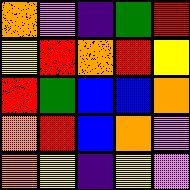[["orange", "violet", "indigo", "green", "red"], ["yellow", "red", "orange", "red", "yellow"], ["red", "green", "blue", "blue", "orange"], ["orange", "red", "blue", "orange", "violet"], ["orange", "yellow", "indigo", "yellow", "violet"]]